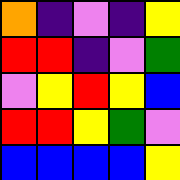[["orange", "indigo", "violet", "indigo", "yellow"], ["red", "red", "indigo", "violet", "green"], ["violet", "yellow", "red", "yellow", "blue"], ["red", "red", "yellow", "green", "violet"], ["blue", "blue", "blue", "blue", "yellow"]]